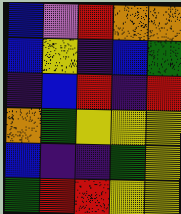[["blue", "violet", "red", "orange", "orange"], ["blue", "yellow", "indigo", "blue", "green"], ["indigo", "blue", "red", "indigo", "red"], ["orange", "green", "yellow", "yellow", "yellow"], ["blue", "indigo", "indigo", "green", "yellow"], ["green", "red", "red", "yellow", "yellow"]]